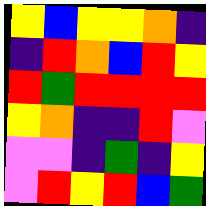[["yellow", "blue", "yellow", "yellow", "orange", "indigo"], ["indigo", "red", "orange", "blue", "red", "yellow"], ["red", "green", "red", "red", "red", "red"], ["yellow", "orange", "indigo", "indigo", "red", "violet"], ["violet", "violet", "indigo", "green", "indigo", "yellow"], ["violet", "red", "yellow", "red", "blue", "green"]]